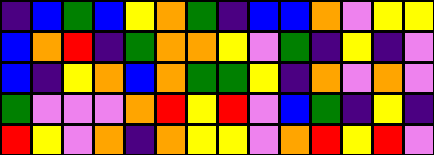[["indigo", "blue", "green", "blue", "yellow", "orange", "green", "indigo", "blue", "blue", "orange", "violet", "yellow", "yellow"], ["blue", "orange", "red", "indigo", "green", "orange", "orange", "yellow", "violet", "green", "indigo", "yellow", "indigo", "violet"], ["blue", "indigo", "yellow", "orange", "blue", "orange", "green", "green", "yellow", "indigo", "orange", "violet", "orange", "violet"], ["green", "violet", "violet", "violet", "orange", "red", "yellow", "red", "violet", "blue", "green", "indigo", "yellow", "indigo"], ["red", "yellow", "violet", "orange", "indigo", "orange", "yellow", "yellow", "violet", "orange", "red", "yellow", "red", "violet"]]